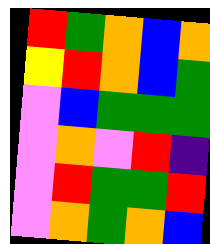[["red", "green", "orange", "blue", "orange"], ["yellow", "red", "orange", "blue", "green"], ["violet", "blue", "green", "green", "green"], ["violet", "orange", "violet", "red", "indigo"], ["violet", "red", "green", "green", "red"], ["violet", "orange", "green", "orange", "blue"]]